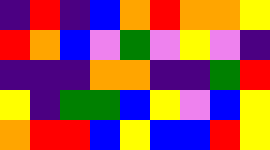[["indigo", "red", "indigo", "blue", "orange", "red", "orange", "orange", "yellow"], ["red", "orange", "blue", "violet", "green", "violet", "yellow", "violet", "indigo"], ["indigo", "indigo", "indigo", "orange", "orange", "indigo", "indigo", "green", "red"], ["yellow", "indigo", "green", "green", "blue", "yellow", "violet", "blue", "yellow"], ["orange", "red", "red", "blue", "yellow", "blue", "blue", "red", "yellow"]]